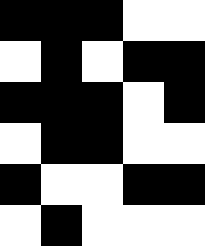[["black", "black", "black", "white", "white"], ["white", "black", "white", "black", "black"], ["black", "black", "black", "white", "black"], ["white", "black", "black", "white", "white"], ["black", "white", "white", "black", "black"], ["white", "black", "white", "white", "white"]]